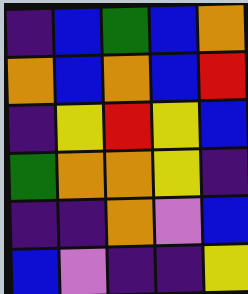[["indigo", "blue", "green", "blue", "orange"], ["orange", "blue", "orange", "blue", "red"], ["indigo", "yellow", "red", "yellow", "blue"], ["green", "orange", "orange", "yellow", "indigo"], ["indigo", "indigo", "orange", "violet", "blue"], ["blue", "violet", "indigo", "indigo", "yellow"]]